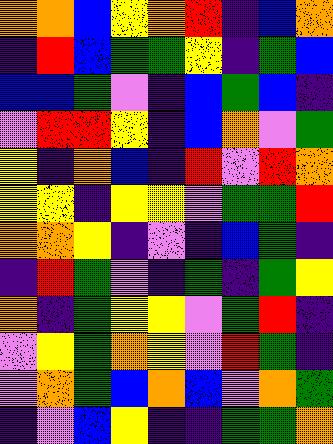[["orange", "orange", "blue", "yellow", "orange", "red", "indigo", "blue", "orange"], ["indigo", "red", "blue", "green", "green", "yellow", "indigo", "green", "blue"], ["blue", "blue", "green", "violet", "indigo", "blue", "green", "blue", "indigo"], ["violet", "red", "red", "yellow", "indigo", "blue", "orange", "violet", "green"], ["yellow", "indigo", "orange", "blue", "indigo", "red", "violet", "red", "orange"], ["yellow", "yellow", "indigo", "yellow", "yellow", "violet", "green", "green", "red"], ["orange", "orange", "yellow", "indigo", "violet", "indigo", "blue", "green", "indigo"], ["indigo", "red", "green", "violet", "indigo", "green", "indigo", "green", "yellow"], ["orange", "indigo", "green", "yellow", "yellow", "violet", "green", "red", "indigo"], ["violet", "yellow", "green", "orange", "yellow", "violet", "red", "green", "indigo"], ["violet", "orange", "green", "blue", "orange", "blue", "violet", "orange", "green"], ["indigo", "violet", "blue", "yellow", "indigo", "indigo", "green", "green", "orange"]]